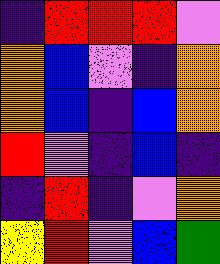[["indigo", "red", "red", "red", "violet"], ["orange", "blue", "violet", "indigo", "orange"], ["orange", "blue", "indigo", "blue", "orange"], ["red", "violet", "indigo", "blue", "indigo"], ["indigo", "red", "indigo", "violet", "orange"], ["yellow", "red", "violet", "blue", "green"]]